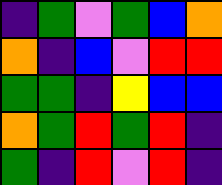[["indigo", "green", "violet", "green", "blue", "orange"], ["orange", "indigo", "blue", "violet", "red", "red"], ["green", "green", "indigo", "yellow", "blue", "blue"], ["orange", "green", "red", "green", "red", "indigo"], ["green", "indigo", "red", "violet", "red", "indigo"]]